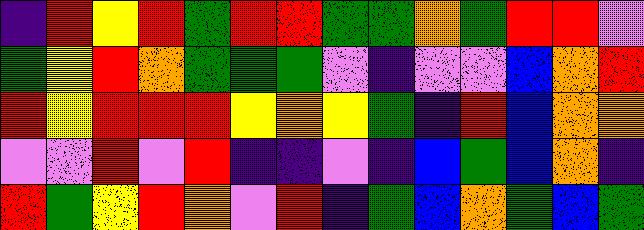[["indigo", "red", "yellow", "red", "green", "red", "red", "green", "green", "orange", "green", "red", "red", "violet"], ["green", "yellow", "red", "orange", "green", "green", "green", "violet", "indigo", "violet", "violet", "blue", "orange", "red"], ["red", "yellow", "red", "red", "red", "yellow", "orange", "yellow", "green", "indigo", "red", "blue", "orange", "orange"], ["violet", "violet", "red", "violet", "red", "indigo", "indigo", "violet", "indigo", "blue", "green", "blue", "orange", "indigo"], ["red", "green", "yellow", "red", "orange", "violet", "red", "indigo", "green", "blue", "orange", "green", "blue", "green"]]